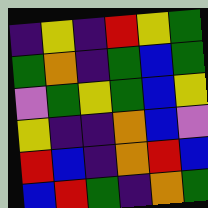[["indigo", "yellow", "indigo", "red", "yellow", "green"], ["green", "orange", "indigo", "green", "blue", "green"], ["violet", "green", "yellow", "green", "blue", "yellow"], ["yellow", "indigo", "indigo", "orange", "blue", "violet"], ["red", "blue", "indigo", "orange", "red", "blue"], ["blue", "red", "green", "indigo", "orange", "green"]]